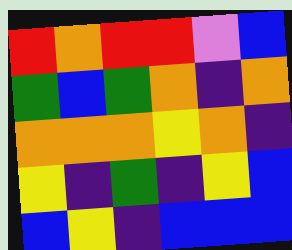[["red", "orange", "red", "red", "violet", "blue"], ["green", "blue", "green", "orange", "indigo", "orange"], ["orange", "orange", "orange", "yellow", "orange", "indigo"], ["yellow", "indigo", "green", "indigo", "yellow", "blue"], ["blue", "yellow", "indigo", "blue", "blue", "blue"]]